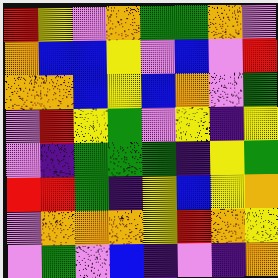[["red", "yellow", "violet", "orange", "green", "green", "orange", "violet"], ["orange", "blue", "blue", "yellow", "violet", "blue", "violet", "red"], ["orange", "orange", "blue", "yellow", "blue", "orange", "violet", "green"], ["violet", "red", "yellow", "green", "violet", "yellow", "indigo", "yellow"], ["violet", "indigo", "green", "green", "green", "indigo", "yellow", "green"], ["red", "red", "green", "indigo", "yellow", "blue", "yellow", "orange"], ["violet", "orange", "orange", "orange", "yellow", "red", "orange", "yellow"], ["violet", "green", "violet", "blue", "indigo", "violet", "indigo", "orange"]]